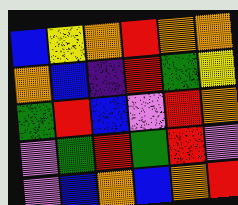[["blue", "yellow", "orange", "red", "orange", "orange"], ["orange", "blue", "indigo", "red", "green", "yellow"], ["green", "red", "blue", "violet", "red", "orange"], ["violet", "green", "red", "green", "red", "violet"], ["violet", "blue", "orange", "blue", "orange", "red"]]